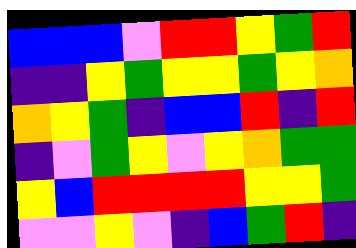[["blue", "blue", "blue", "violet", "red", "red", "yellow", "green", "red"], ["indigo", "indigo", "yellow", "green", "yellow", "yellow", "green", "yellow", "orange"], ["orange", "yellow", "green", "indigo", "blue", "blue", "red", "indigo", "red"], ["indigo", "violet", "green", "yellow", "violet", "yellow", "orange", "green", "green"], ["yellow", "blue", "red", "red", "red", "red", "yellow", "yellow", "green"], ["violet", "violet", "yellow", "violet", "indigo", "blue", "green", "red", "indigo"]]